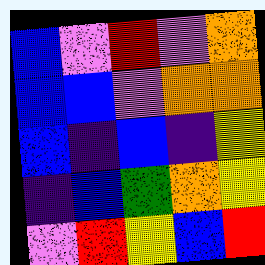[["blue", "violet", "red", "violet", "orange"], ["blue", "blue", "violet", "orange", "orange"], ["blue", "indigo", "blue", "indigo", "yellow"], ["indigo", "blue", "green", "orange", "yellow"], ["violet", "red", "yellow", "blue", "red"]]